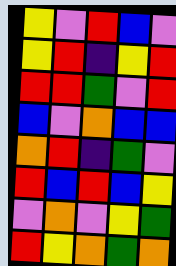[["yellow", "violet", "red", "blue", "violet"], ["yellow", "red", "indigo", "yellow", "red"], ["red", "red", "green", "violet", "red"], ["blue", "violet", "orange", "blue", "blue"], ["orange", "red", "indigo", "green", "violet"], ["red", "blue", "red", "blue", "yellow"], ["violet", "orange", "violet", "yellow", "green"], ["red", "yellow", "orange", "green", "orange"]]